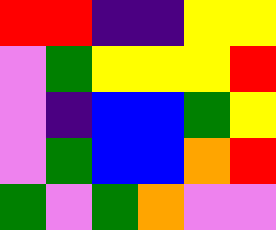[["red", "red", "indigo", "indigo", "yellow", "yellow"], ["violet", "green", "yellow", "yellow", "yellow", "red"], ["violet", "indigo", "blue", "blue", "green", "yellow"], ["violet", "green", "blue", "blue", "orange", "red"], ["green", "violet", "green", "orange", "violet", "violet"]]